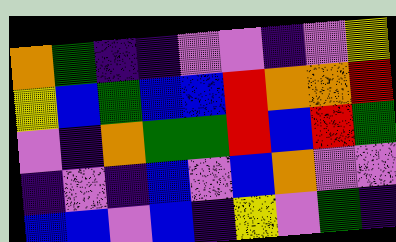[["orange", "green", "indigo", "indigo", "violet", "violet", "indigo", "violet", "yellow"], ["yellow", "blue", "green", "blue", "blue", "red", "orange", "orange", "red"], ["violet", "indigo", "orange", "green", "green", "red", "blue", "red", "green"], ["indigo", "violet", "indigo", "blue", "violet", "blue", "orange", "violet", "violet"], ["blue", "blue", "violet", "blue", "indigo", "yellow", "violet", "green", "indigo"]]